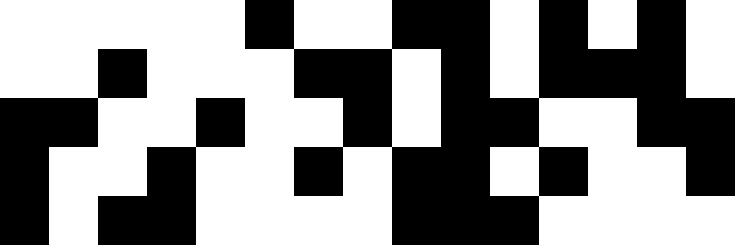[["white", "white", "white", "white", "white", "black", "white", "white", "black", "black", "white", "black", "white", "black", "white"], ["white", "white", "black", "white", "white", "white", "black", "black", "white", "black", "white", "black", "black", "black", "white"], ["black", "black", "white", "white", "black", "white", "white", "black", "white", "black", "black", "white", "white", "black", "black"], ["black", "white", "white", "black", "white", "white", "black", "white", "black", "black", "white", "black", "white", "white", "black"], ["black", "white", "black", "black", "white", "white", "white", "white", "black", "black", "black", "white", "white", "white", "white"]]